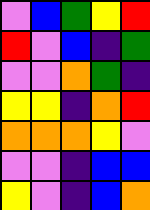[["violet", "blue", "green", "yellow", "red"], ["red", "violet", "blue", "indigo", "green"], ["violet", "violet", "orange", "green", "indigo"], ["yellow", "yellow", "indigo", "orange", "red"], ["orange", "orange", "orange", "yellow", "violet"], ["violet", "violet", "indigo", "blue", "blue"], ["yellow", "violet", "indigo", "blue", "orange"]]